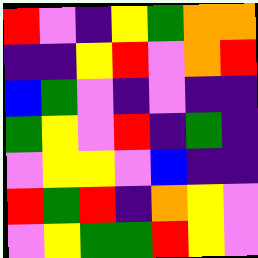[["red", "violet", "indigo", "yellow", "green", "orange", "orange"], ["indigo", "indigo", "yellow", "red", "violet", "orange", "red"], ["blue", "green", "violet", "indigo", "violet", "indigo", "indigo"], ["green", "yellow", "violet", "red", "indigo", "green", "indigo"], ["violet", "yellow", "yellow", "violet", "blue", "indigo", "indigo"], ["red", "green", "red", "indigo", "orange", "yellow", "violet"], ["violet", "yellow", "green", "green", "red", "yellow", "violet"]]